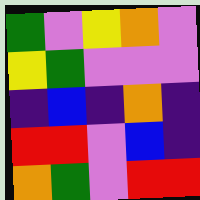[["green", "violet", "yellow", "orange", "violet"], ["yellow", "green", "violet", "violet", "violet"], ["indigo", "blue", "indigo", "orange", "indigo"], ["red", "red", "violet", "blue", "indigo"], ["orange", "green", "violet", "red", "red"]]